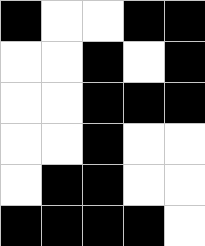[["black", "white", "white", "black", "black"], ["white", "white", "black", "white", "black"], ["white", "white", "black", "black", "black"], ["white", "white", "black", "white", "white"], ["white", "black", "black", "white", "white"], ["black", "black", "black", "black", "white"]]